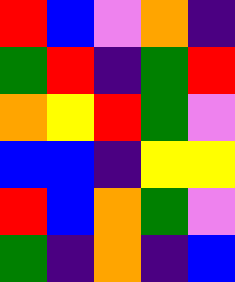[["red", "blue", "violet", "orange", "indigo"], ["green", "red", "indigo", "green", "red"], ["orange", "yellow", "red", "green", "violet"], ["blue", "blue", "indigo", "yellow", "yellow"], ["red", "blue", "orange", "green", "violet"], ["green", "indigo", "orange", "indigo", "blue"]]